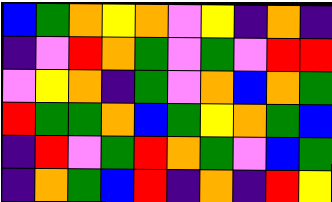[["blue", "green", "orange", "yellow", "orange", "violet", "yellow", "indigo", "orange", "indigo"], ["indigo", "violet", "red", "orange", "green", "violet", "green", "violet", "red", "red"], ["violet", "yellow", "orange", "indigo", "green", "violet", "orange", "blue", "orange", "green"], ["red", "green", "green", "orange", "blue", "green", "yellow", "orange", "green", "blue"], ["indigo", "red", "violet", "green", "red", "orange", "green", "violet", "blue", "green"], ["indigo", "orange", "green", "blue", "red", "indigo", "orange", "indigo", "red", "yellow"]]